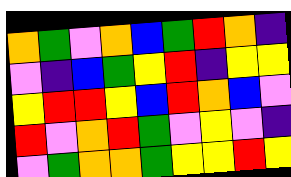[["orange", "green", "violet", "orange", "blue", "green", "red", "orange", "indigo"], ["violet", "indigo", "blue", "green", "yellow", "red", "indigo", "yellow", "yellow"], ["yellow", "red", "red", "yellow", "blue", "red", "orange", "blue", "violet"], ["red", "violet", "orange", "red", "green", "violet", "yellow", "violet", "indigo"], ["violet", "green", "orange", "orange", "green", "yellow", "yellow", "red", "yellow"]]